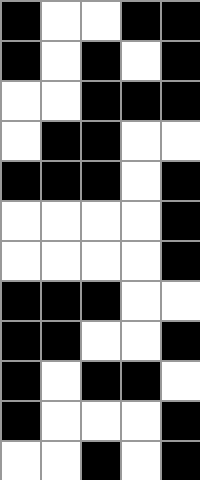[["black", "white", "white", "black", "black"], ["black", "white", "black", "white", "black"], ["white", "white", "black", "black", "black"], ["white", "black", "black", "white", "white"], ["black", "black", "black", "white", "black"], ["white", "white", "white", "white", "black"], ["white", "white", "white", "white", "black"], ["black", "black", "black", "white", "white"], ["black", "black", "white", "white", "black"], ["black", "white", "black", "black", "white"], ["black", "white", "white", "white", "black"], ["white", "white", "black", "white", "black"]]